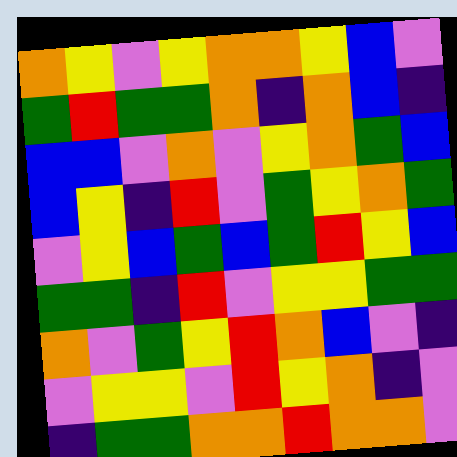[["orange", "yellow", "violet", "yellow", "orange", "orange", "yellow", "blue", "violet"], ["green", "red", "green", "green", "orange", "indigo", "orange", "blue", "indigo"], ["blue", "blue", "violet", "orange", "violet", "yellow", "orange", "green", "blue"], ["blue", "yellow", "indigo", "red", "violet", "green", "yellow", "orange", "green"], ["violet", "yellow", "blue", "green", "blue", "green", "red", "yellow", "blue"], ["green", "green", "indigo", "red", "violet", "yellow", "yellow", "green", "green"], ["orange", "violet", "green", "yellow", "red", "orange", "blue", "violet", "indigo"], ["violet", "yellow", "yellow", "violet", "red", "yellow", "orange", "indigo", "violet"], ["indigo", "green", "green", "orange", "orange", "red", "orange", "orange", "violet"]]